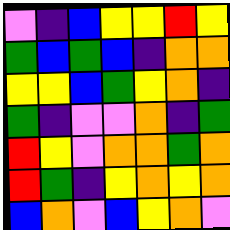[["violet", "indigo", "blue", "yellow", "yellow", "red", "yellow"], ["green", "blue", "green", "blue", "indigo", "orange", "orange"], ["yellow", "yellow", "blue", "green", "yellow", "orange", "indigo"], ["green", "indigo", "violet", "violet", "orange", "indigo", "green"], ["red", "yellow", "violet", "orange", "orange", "green", "orange"], ["red", "green", "indigo", "yellow", "orange", "yellow", "orange"], ["blue", "orange", "violet", "blue", "yellow", "orange", "violet"]]